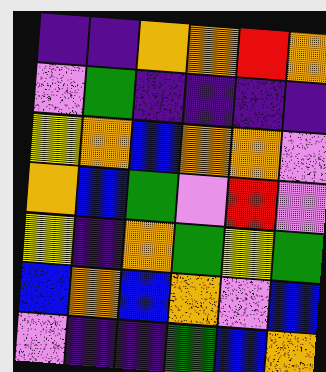[["indigo", "indigo", "orange", "orange", "red", "orange"], ["violet", "green", "indigo", "indigo", "indigo", "indigo"], ["yellow", "orange", "blue", "orange", "orange", "violet"], ["orange", "blue", "green", "violet", "red", "violet"], ["yellow", "indigo", "orange", "green", "yellow", "green"], ["blue", "orange", "blue", "orange", "violet", "blue"], ["violet", "indigo", "indigo", "green", "blue", "orange"]]